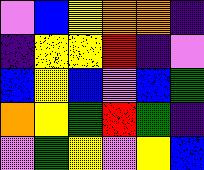[["violet", "blue", "yellow", "orange", "orange", "indigo"], ["indigo", "yellow", "yellow", "red", "indigo", "violet"], ["blue", "yellow", "blue", "violet", "blue", "green"], ["orange", "yellow", "green", "red", "green", "indigo"], ["violet", "green", "yellow", "violet", "yellow", "blue"]]